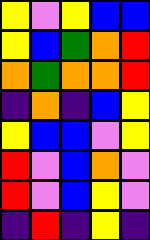[["yellow", "violet", "yellow", "blue", "blue"], ["yellow", "blue", "green", "orange", "red"], ["orange", "green", "orange", "orange", "red"], ["indigo", "orange", "indigo", "blue", "yellow"], ["yellow", "blue", "blue", "violet", "yellow"], ["red", "violet", "blue", "orange", "violet"], ["red", "violet", "blue", "yellow", "violet"], ["indigo", "red", "indigo", "yellow", "indigo"]]